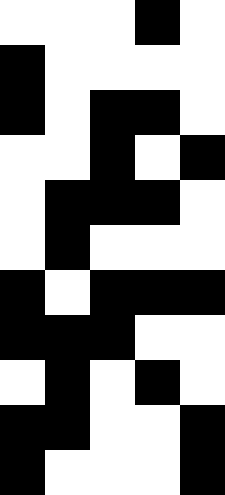[["white", "white", "white", "black", "white"], ["black", "white", "white", "white", "white"], ["black", "white", "black", "black", "white"], ["white", "white", "black", "white", "black"], ["white", "black", "black", "black", "white"], ["white", "black", "white", "white", "white"], ["black", "white", "black", "black", "black"], ["black", "black", "black", "white", "white"], ["white", "black", "white", "black", "white"], ["black", "black", "white", "white", "black"], ["black", "white", "white", "white", "black"]]